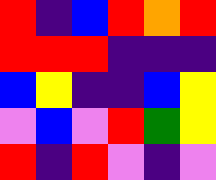[["red", "indigo", "blue", "red", "orange", "red"], ["red", "red", "red", "indigo", "indigo", "indigo"], ["blue", "yellow", "indigo", "indigo", "blue", "yellow"], ["violet", "blue", "violet", "red", "green", "yellow"], ["red", "indigo", "red", "violet", "indigo", "violet"]]